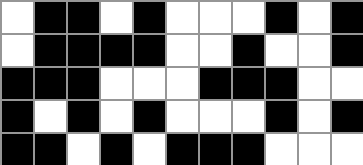[["white", "black", "black", "white", "black", "white", "white", "white", "black", "white", "black"], ["white", "black", "black", "black", "black", "white", "white", "black", "white", "white", "black"], ["black", "black", "black", "white", "white", "white", "black", "black", "black", "white", "white"], ["black", "white", "black", "white", "black", "white", "white", "white", "black", "white", "black"], ["black", "black", "white", "black", "white", "black", "black", "black", "white", "white", "white"]]